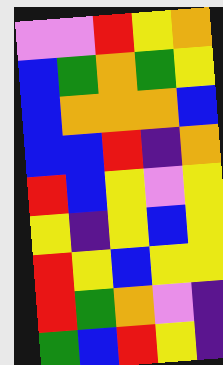[["violet", "violet", "red", "yellow", "orange"], ["blue", "green", "orange", "green", "yellow"], ["blue", "orange", "orange", "orange", "blue"], ["blue", "blue", "red", "indigo", "orange"], ["red", "blue", "yellow", "violet", "yellow"], ["yellow", "indigo", "yellow", "blue", "yellow"], ["red", "yellow", "blue", "yellow", "yellow"], ["red", "green", "orange", "violet", "indigo"], ["green", "blue", "red", "yellow", "indigo"]]